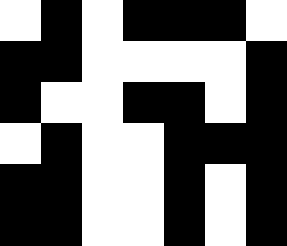[["white", "black", "white", "black", "black", "black", "white"], ["black", "black", "white", "white", "white", "white", "black"], ["black", "white", "white", "black", "black", "white", "black"], ["white", "black", "white", "white", "black", "black", "black"], ["black", "black", "white", "white", "black", "white", "black"], ["black", "black", "white", "white", "black", "white", "black"]]